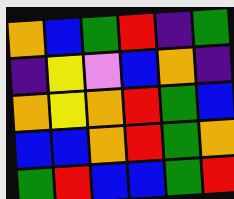[["orange", "blue", "green", "red", "indigo", "green"], ["indigo", "yellow", "violet", "blue", "orange", "indigo"], ["orange", "yellow", "orange", "red", "green", "blue"], ["blue", "blue", "orange", "red", "green", "orange"], ["green", "red", "blue", "blue", "green", "red"]]